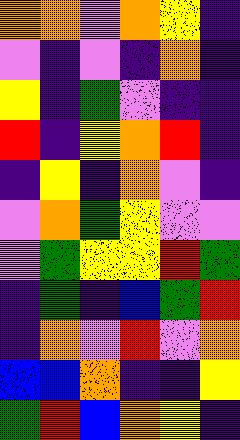[["orange", "orange", "violet", "orange", "yellow", "indigo"], ["violet", "indigo", "violet", "indigo", "orange", "indigo"], ["yellow", "indigo", "green", "violet", "indigo", "indigo"], ["red", "indigo", "yellow", "orange", "red", "indigo"], ["indigo", "yellow", "indigo", "orange", "violet", "indigo"], ["violet", "orange", "green", "yellow", "violet", "violet"], ["violet", "green", "yellow", "yellow", "red", "green"], ["indigo", "green", "indigo", "blue", "green", "red"], ["indigo", "orange", "violet", "red", "violet", "orange"], ["blue", "blue", "orange", "indigo", "indigo", "yellow"], ["green", "red", "blue", "orange", "yellow", "indigo"]]